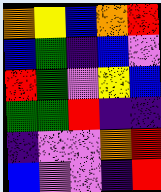[["orange", "yellow", "blue", "orange", "red"], ["blue", "green", "indigo", "blue", "violet"], ["red", "green", "violet", "yellow", "blue"], ["green", "green", "red", "indigo", "indigo"], ["indigo", "violet", "violet", "orange", "red"], ["blue", "violet", "violet", "indigo", "red"]]